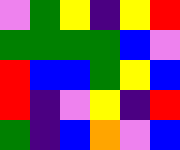[["violet", "green", "yellow", "indigo", "yellow", "red"], ["green", "green", "green", "green", "blue", "violet"], ["red", "blue", "blue", "green", "yellow", "blue"], ["red", "indigo", "violet", "yellow", "indigo", "red"], ["green", "indigo", "blue", "orange", "violet", "blue"]]